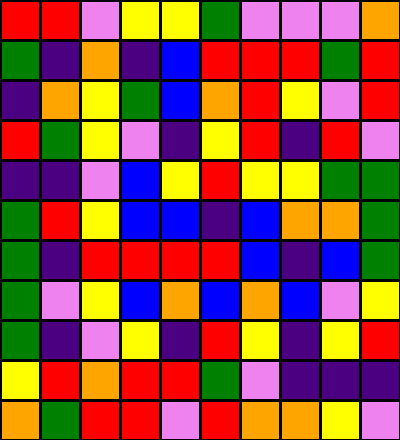[["red", "red", "violet", "yellow", "yellow", "green", "violet", "violet", "violet", "orange"], ["green", "indigo", "orange", "indigo", "blue", "red", "red", "red", "green", "red"], ["indigo", "orange", "yellow", "green", "blue", "orange", "red", "yellow", "violet", "red"], ["red", "green", "yellow", "violet", "indigo", "yellow", "red", "indigo", "red", "violet"], ["indigo", "indigo", "violet", "blue", "yellow", "red", "yellow", "yellow", "green", "green"], ["green", "red", "yellow", "blue", "blue", "indigo", "blue", "orange", "orange", "green"], ["green", "indigo", "red", "red", "red", "red", "blue", "indigo", "blue", "green"], ["green", "violet", "yellow", "blue", "orange", "blue", "orange", "blue", "violet", "yellow"], ["green", "indigo", "violet", "yellow", "indigo", "red", "yellow", "indigo", "yellow", "red"], ["yellow", "red", "orange", "red", "red", "green", "violet", "indigo", "indigo", "indigo"], ["orange", "green", "red", "red", "violet", "red", "orange", "orange", "yellow", "violet"]]